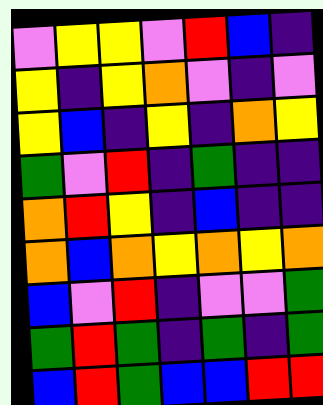[["violet", "yellow", "yellow", "violet", "red", "blue", "indigo"], ["yellow", "indigo", "yellow", "orange", "violet", "indigo", "violet"], ["yellow", "blue", "indigo", "yellow", "indigo", "orange", "yellow"], ["green", "violet", "red", "indigo", "green", "indigo", "indigo"], ["orange", "red", "yellow", "indigo", "blue", "indigo", "indigo"], ["orange", "blue", "orange", "yellow", "orange", "yellow", "orange"], ["blue", "violet", "red", "indigo", "violet", "violet", "green"], ["green", "red", "green", "indigo", "green", "indigo", "green"], ["blue", "red", "green", "blue", "blue", "red", "red"]]